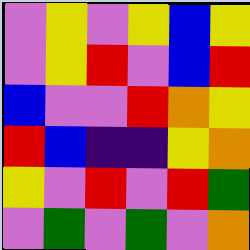[["violet", "yellow", "violet", "yellow", "blue", "yellow"], ["violet", "yellow", "red", "violet", "blue", "red"], ["blue", "violet", "violet", "red", "orange", "yellow"], ["red", "blue", "indigo", "indigo", "yellow", "orange"], ["yellow", "violet", "red", "violet", "red", "green"], ["violet", "green", "violet", "green", "violet", "orange"]]